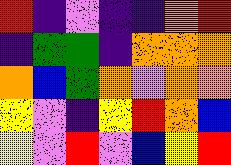[["red", "indigo", "violet", "indigo", "indigo", "orange", "red"], ["indigo", "green", "green", "indigo", "orange", "orange", "orange"], ["orange", "blue", "green", "orange", "violet", "orange", "orange"], ["yellow", "violet", "indigo", "yellow", "red", "orange", "blue"], ["yellow", "violet", "red", "violet", "blue", "yellow", "red"]]